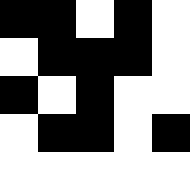[["black", "black", "white", "black", "white"], ["white", "black", "black", "black", "white"], ["black", "white", "black", "white", "white"], ["white", "black", "black", "white", "black"], ["white", "white", "white", "white", "white"]]